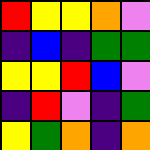[["red", "yellow", "yellow", "orange", "violet"], ["indigo", "blue", "indigo", "green", "green"], ["yellow", "yellow", "red", "blue", "violet"], ["indigo", "red", "violet", "indigo", "green"], ["yellow", "green", "orange", "indigo", "orange"]]